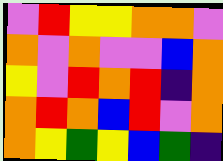[["violet", "red", "yellow", "yellow", "orange", "orange", "violet"], ["orange", "violet", "orange", "violet", "violet", "blue", "orange"], ["yellow", "violet", "red", "orange", "red", "indigo", "orange"], ["orange", "red", "orange", "blue", "red", "violet", "orange"], ["orange", "yellow", "green", "yellow", "blue", "green", "indigo"]]